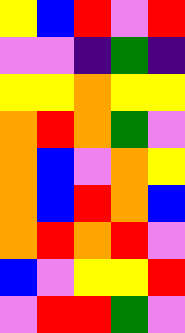[["yellow", "blue", "red", "violet", "red"], ["violet", "violet", "indigo", "green", "indigo"], ["yellow", "yellow", "orange", "yellow", "yellow"], ["orange", "red", "orange", "green", "violet"], ["orange", "blue", "violet", "orange", "yellow"], ["orange", "blue", "red", "orange", "blue"], ["orange", "red", "orange", "red", "violet"], ["blue", "violet", "yellow", "yellow", "red"], ["violet", "red", "red", "green", "violet"]]